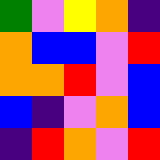[["green", "violet", "yellow", "orange", "indigo"], ["orange", "blue", "blue", "violet", "red"], ["orange", "orange", "red", "violet", "blue"], ["blue", "indigo", "violet", "orange", "blue"], ["indigo", "red", "orange", "violet", "red"]]